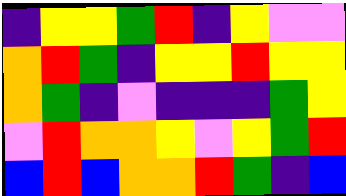[["indigo", "yellow", "yellow", "green", "red", "indigo", "yellow", "violet", "violet"], ["orange", "red", "green", "indigo", "yellow", "yellow", "red", "yellow", "yellow"], ["orange", "green", "indigo", "violet", "indigo", "indigo", "indigo", "green", "yellow"], ["violet", "red", "orange", "orange", "yellow", "violet", "yellow", "green", "red"], ["blue", "red", "blue", "orange", "orange", "red", "green", "indigo", "blue"]]